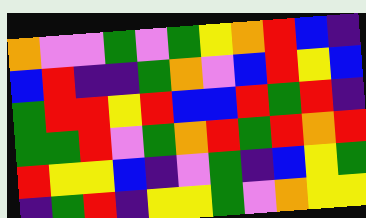[["orange", "violet", "violet", "green", "violet", "green", "yellow", "orange", "red", "blue", "indigo"], ["blue", "red", "indigo", "indigo", "green", "orange", "violet", "blue", "red", "yellow", "blue"], ["green", "red", "red", "yellow", "red", "blue", "blue", "red", "green", "red", "indigo"], ["green", "green", "red", "violet", "green", "orange", "red", "green", "red", "orange", "red"], ["red", "yellow", "yellow", "blue", "indigo", "violet", "green", "indigo", "blue", "yellow", "green"], ["indigo", "green", "red", "indigo", "yellow", "yellow", "green", "violet", "orange", "yellow", "yellow"]]